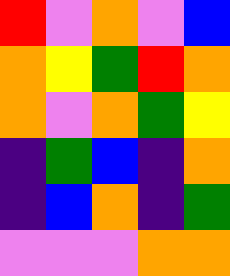[["red", "violet", "orange", "violet", "blue"], ["orange", "yellow", "green", "red", "orange"], ["orange", "violet", "orange", "green", "yellow"], ["indigo", "green", "blue", "indigo", "orange"], ["indigo", "blue", "orange", "indigo", "green"], ["violet", "violet", "violet", "orange", "orange"]]